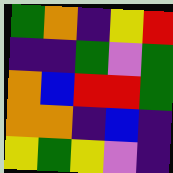[["green", "orange", "indigo", "yellow", "red"], ["indigo", "indigo", "green", "violet", "green"], ["orange", "blue", "red", "red", "green"], ["orange", "orange", "indigo", "blue", "indigo"], ["yellow", "green", "yellow", "violet", "indigo"]]